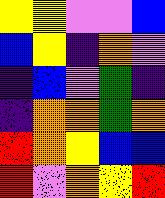[["yellow", "yellow", "violet", "violet", "blue"], ["blue", "yellow", "indigo", "orange", "violet"], ["indigo", "blue", "violet", "green", "indigo"], ["indigo", "orange", "orange", "green", "orange"], ["red", "orange", "yellow", "blue", "blue"], ["red", "violet", "orange", "yellow", "red"]]